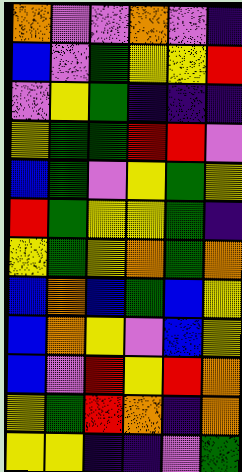[["orange", "violet", "violet", "orange", "violet", "indigo"], ["blue", "violet", "green", "yellow", "yellow", "red"], ["violet", "yellow", "green", "indigo", "indigo", "indigo"], ["yellow", "green", "green", "red", "red", "violet"], ["blue", "green", "violet", "yellow", "green", "yellow"], ["red", "green", "yellow", "yellow", "green", "indigo"], ["yellow", "green", "yellow", "orange", "green", "orange"], ["blue", "orange", "blue", "green", "blue", "yellow"], ["blue", "orange", "yellow", "violet", "blue", "yellow"], ["blue", "violet", "red", "yellow", "red", "orange"], ["yellow", "green", "red", "orange", "indigo", "orange"], ["yellow", "yellow", "indigo", "indigo", "violet", "green"]]